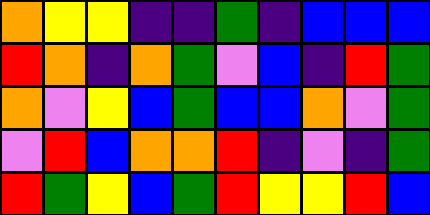[["orange", "yellow", "yellow", "indigo", "indigo", "green", "indigo", "blue", "blue", "blue"], ["red", "orange", "indigo", "orange", "green", "violet", "blue", "indigo", "red", "green"], ["orange", "violet", "yellow", "blue", "green", "blue", "blue", "orange", "violet", "green"], ["violet", "red", "blue", "orange", "orange", "red", "indigo", "violet", "indigo", "green"], ["red", "green", "yellow", "blue", "green", "red", "yellow", "yellow", "red", "blue"]]